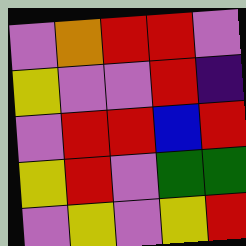[["violet", "orange", "red", "red", "violet"], ["yellow", "violet", "violet", "red", "indigo"], ["violet", "red", "red", "blue", "red"], ["yellow", "red", "violet", "green", "green"], ["violet", "yellow", "violet", "yellow", "red"]]